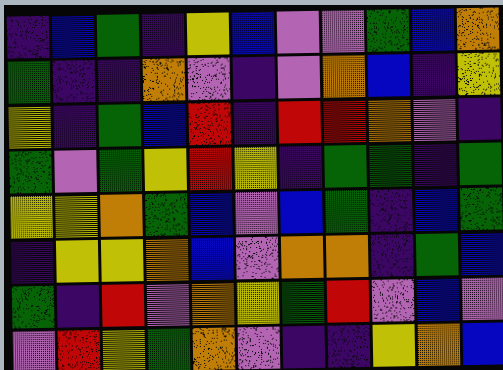[["indigo", "blue", "green", "indigo", "yellow", "blue", "violet", "violet", "green", "blue", "orange"], ["green", "indigo", "indigo", "orange", "violet", "indigo", "violet", "orange", "blue", "indigo", "yellow"], ["yellow", "indigo", "green", "blue", "red", "indigo", "red", "red", "orange", "violet", "indigo"], ["green", "violet", "green", "yellow", "red", "yellow", "indigo", "green", "green", "indigo", "green"], ["yellow", "yellow", "orange", "green", "blue", "violet", "blue", "green", "indigo", "blue", "green"], ["indigo", "yellow", "yellow", "orange", "blue", "violet", "orange", "orange", "indigo", "green", "blue"], ["green", "indigo", "red", "violet", "orange", "yellow", "green", "red", "violet", "blue", "violet"], ["violet", "red", "yellow", "green", "orange", "violet", "indigo", "indigo", "yellow", "orange", "blue"]]